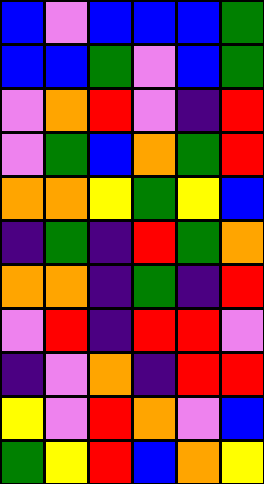[["blue", "violet", "blue", "blue", "blue", "green"], ["blue", "blue", "green", "violet", "blue", "green"], ["violet", "orange", "red", "violet", "indigo", "red"], ["violet", "green", "blue", "orange", "green", "red"], ["orange", "orange", "yellow", "green", "yellow", "blue"], ["indigo", "green", "indigo", "red", "green", "orange"], ["orange", "orange", "indigo", "green", "indigo", "red"], ["violet", "red", "indigo", "red", "red", "violet"], ["indigo", "violet", "orange", "indigo", "red", "red"], ["yellow", "violet", "red", "orange", "violet", "blue"], ["green", "yellow", "red", "blue", "orange", "yellow"]]